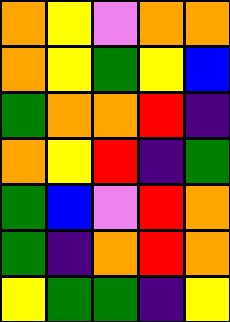[["orange", "yellow", "violet", "orange", "orange"], ["orange", "yellow", "green", "yellow", "blue"], ["green", "orange", "orange", "red", "indigo"], ["orange", "yellow", "red", "indigo", "green"], ["green", "blue", "violet", "red", "orange"], ["green", "indigo", "orange", "red", "orange"], ["yellow", "green", "green", "indigo", "yellow"]]